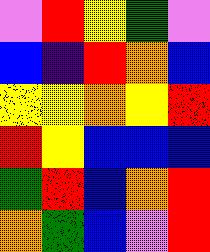[["violet", "red", "yellow", "green", "violet"], ["blue", "indigo", "red", "orange", "blue"], ["yellow", "yellow", "orange", "yellow", "red"], ["red", "yellow", "blue", "blue", "blue"], ["green", "red", "blue", "orange", "red"], ["orange", "green", "blue", "violet", "red"]]